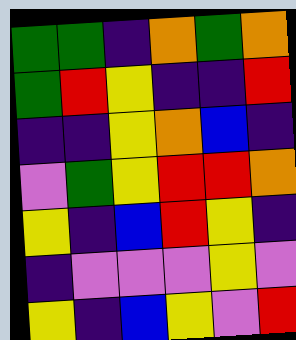[["green", "green", "indigo", "orange", "green", "orange"], ["green", "red", "yellow", "indigo", "indigo", "red"], ["indigo", "indigo", "yellow", "orange", "blue", "indigo"], ["violet", "green", "yellow", "red", "red", "orange"], ["yellow", "indigo", "blue", "red", "yellow", "indigo"], ["indigo", "violet", "violet", "violet", "yellow", "violet"], ["yellow", "indigo", "blue", "yellow", "violet", "red"]]